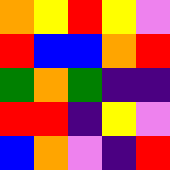[["orange", "yellow", "red", "yellow", "violet"], ["red", "blue", "blue", "orange", "red"], ["green", "orange", "green", "indigo", "indigo"], ["red", "red", "indigo", "yellow", "violet"], ["blue", "orange", "violet", "indigo", "red"]]